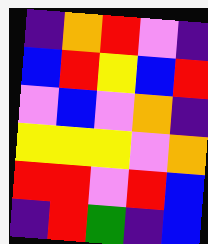[["indigo", "orange", "red", "violet", "indigo"], ["blue", "red", "yellow", "blue", "red"], ["violet", "blue", "violet", "orange", "indigo"], ["yellow", "yellow", "yellow", "violet", "orange"], ["red", "red", "violet", "red", "blue"], ["indigo", "red", "green", "indigo", "blue"]]